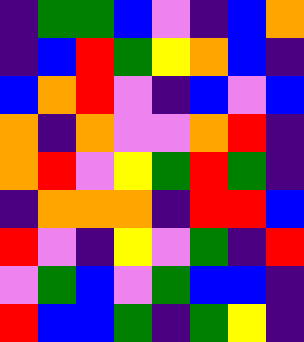[["indigo", "green", "green", "blue", "violet", "indigo", "blue", "orange"], ["indigo", "blue", "red", "green", "yellow", "orange", "blue", "indigo"], ["blue", "orange", "red", "violet", "indigo", "blue", "violet", "blue"], ["orange", "indigo", "orange", "violet", "violet", "orange", "red", "indigo"], ["orange", "red", "violet", "yellow", "green", "red", "green", "indigo"], ["indigo", "orange", "orange", "orange", "indigo", "red", "red", "blue"], ["red", "violet", "indigo", "yellow", "violet", "green", "indigo", "red"], ["violet", "green", "blue", "violet", "green", "blue", "blue", "indigo"], ["red", "blue", "blue", "green", "indigo", "green", "yellow", "indigo"]]